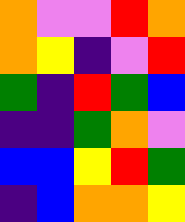[["orange", "violet", "violet", "red", "orange"], ["orange", "yellow", "indigo", "violet", "red"], ["green", "indigo", "red", "green", "blue"], ["indigo", "indigo", "green", "orange", "violet"], ["blue", "blue", "yellow", "red", "green"], ["indigo", "blue", "orange", "orange", "yellow"]]